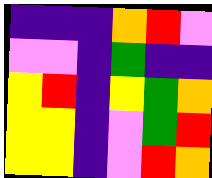[["indigo", "indigo", "indigo", "orange", "red", "violet"], ["violet", "violet", "indigo", "green", "indigo", "indigo"], ["yellow", "red", "indigo", "yellow", "green", "orange"], ["yellow", "yellow", "indigo", "violet", "green", "red"], ["yellow", "yellow", "indigo", "violet", "red", "orange"]]